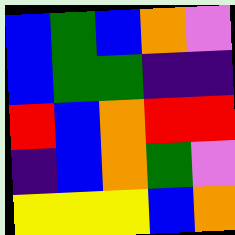[["blue", "green", "blue", "orange", "violet"], ["blue", "green", "green", "indigo", "indigo"], ["red", "blue", "orange", "red", "red"], ["indigo", "blue", "orange", "green", "violet"], ["yellow", "yellow", "yellow", "blue", "orange"]]